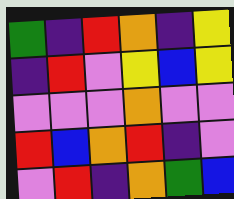[["green", "indigo", "red", "orange", "indigo", "yellow"], ["indigo", "red", "violet", "yellow", "blue", "yellow"], ["violet", "violet", "violet", "orange", "violet", "violet"], ["red", "blue", "orange", "red", "indigo", "violet"], ["violet", "red", "indigo", "orange", "green", "blue"]]